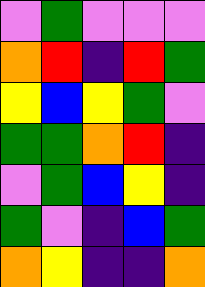[["violet", "green", "violet", "violet", "violet"], ["orange", "red", "indigo", "red", "green"], ["yellow", "blue", "yellow", "green", "violet"], ["green", "green", "orange", "red", "indigo"], ["violet", "green", "blue", "yellow", "indigo"], ["green", "violet", "indigo", "blue", "green"], ["orange", "yellow", "indigo", "indigo", "orange"]]